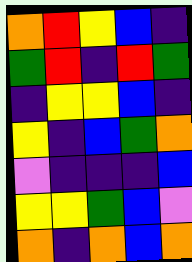[["orange", "red", "yellow", "blue", "indigo"], ["green", "red", "indigo", "red", "green"], ["indigo", "yellow", "yellow", "blue", "indigo"], ["yellow", "indigo", "blue", "green", "orange"], ["violet", "indigo", "indigo", "indigo", "blue"], ["yellow", "yellow", "green", "blue", "violet"], ["orange", "indigo", "orange", "blue", "orange"]]